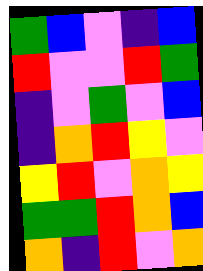[["green", "blue", "violet", "indigo", "blue"], ["red", "violet", "violet", "red", "green"], ["indigo", "violet", "green", "violet", "blue"], ["indigo", "orange", "red", "yellow", "violet"], ["yellow", "red", "violet", "orange", "yellow"], ["green", "green", "red", "orange", "blue"], ["orange", "indigo", "red", "violet", "orange"]]